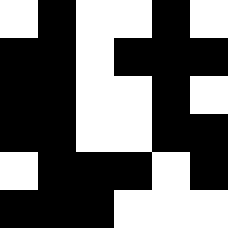[["white", "black", "white", "white", "black", "white"], ["black", "black", "white", "black", "black", "black"], ["black", "black", "white", "white", "black", "white"], ["black", "black", "white", "white", "black", "black"], ["white", "black", "black", "black", "white", "black"], ["black", "black", "black", "white", "white", "white"]]